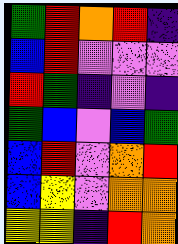[["green", "red", "orange", "red", "indigo"], ["blue", "red", "violet", "violet", "violet"], ["red", "green", "indigo", "violet", "indigo"], ["green", "blue", "violet", "blue", "green"], ["blue", "red", "violet", "orange", "red"], ["blue", "yellow", "violet", "orange", "orange"], ["yellow", "yellow", "indigo", "red", "orange"]]